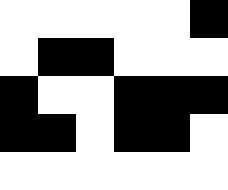[["white", "white", "white", "white", "white", "black"], ["white", "black", "black", "white", "white", "white"], ["black", "white", "white", "black", "black", "black"], ["black", "black", "white", "black", "black", "white"], ["white", "white", "white", "white", "white", "white"]]